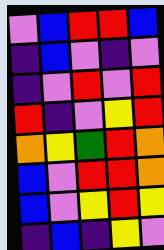[["violet", "blue", "red", "red", "blue"], ["indigo", "blue", "violet", "indigo", "violet"], ["indigo", "violet", "red", "violet", "red"], ["red", "indigo", "violet", "yellow", "red"], ["orange", "yellow", "green", "red", "orange"], ["blue", "violet", "red", "red", "orange"], ["blue", "violet", "yellow", "red", "yellow"], ["indigo", "blue", "indigo", "yellow", "violet"]]